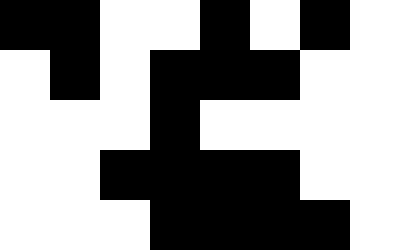[["black", "black", "white", "white", "black", "white", "black", "white"], ["white", "black", "white", "black", "black", "black", "white", "white"], ["white", "white", "white", "black", "white", "white", "white", "white"], ["white", "white", "black", "black", "black", "black", "white", "white"], ["white", "white", "white", "black", "black", "black", "black", "white"]]